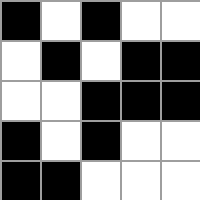[["black", "white", "black", "white", "white"], ["white", "black", "white", "black", "black"], ["white", "white", "black", "black", "black"], ["black", "white", "black", "white", "white"], ["black", "black", "white", "white", "white"]]